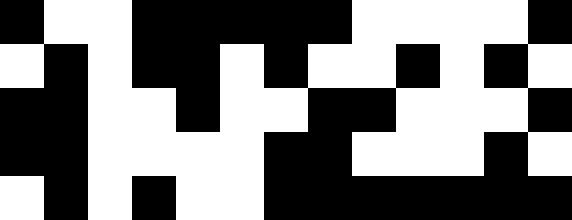[["black", "white", "white", "black", "black", "black", "black", "black", "white", "white", "white", "white", "black"], ["white", "black", "white", "black", "black", "white", "black", "white", "white", "black", "white", "black", "white"], ["black", "black", "white", "white", "black", "white", "white", "black", "black", "white", "white", "white", "black"], ["black", "black", "white", "white", "white", "white", "black", "black", "white", "white", "white", "black", "white"], ["white", "black", "white", "black", "white", "white", "black", "black", "black", "black", "black", "black", "black"]]